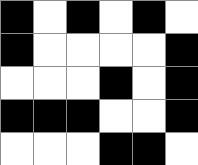[["black", "white", "black", "white", "black", "white"], ["black", "white", "white", "white", "white", "black"], ["white", "white", "white", "black", "white", "black"], ["black", "black", "black", "white", "white", "black"], ["white", "white", "white", "black", "black", "white"]]